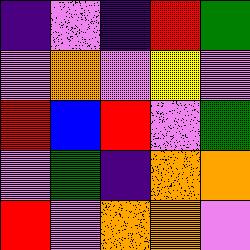[["indigo", "violet", "indigo", "red", "green"], ["violet", "orange", "violet", "yellow", "violet"], ["red", "blue", "red", "violet", "green"], ["violet", "green", "indigo", "orange", "orange"], ["red", "violet", "orange", "orange", "violet"]]